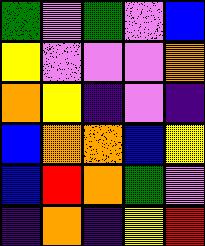[["green", "violet", "green", "violet", "blue"], ["yellow", "violet", "violet", "violet", "orange"], ["orange", "yellow", "indigo", "violet", "indigo"], ["blue", "orange", "orange", "blue", "yellow"], ["blue", "red", "orange", "green", "violet"], ["indigo", "orange", "indigo", "yellow", "red"]]